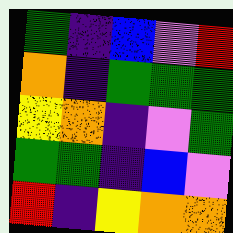[["green", "indigo", "blue", "violet", "red"], ["orange", "indigo", "green", "green", "green"], ["yellow", "orange", "indigo", "violet", "green"], ["green", "green", "indigo", "blue", "violet"], ["red", "indigo", "yellow", "orange", "orange"]]